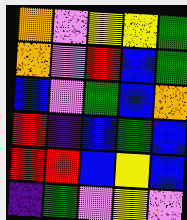[["orange", "violet", "yellow", "yellow", "green"], ["orange", "violet", "red", "blue", "green"], ["blue", "violet", "green", "blue", "orange"], ["red", "indigo", "blue", "green", "blue"], ["red", "red", "blue", "yellow", "blue"], ["indigo", "green", "violet", "yellow", "violet"]]